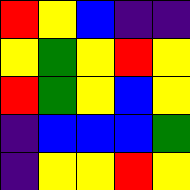[["red", "yellow", "blue", "indigo", "indigo"], ["yellow", "green", "yellow", "red", "yellow"], ["red", "green", "yellow", "blue", "yellow"], ["indigo", "blue", "blue", "blue", "green"], ["indigo", "yellow", "yellow", "red", "yellow"]]